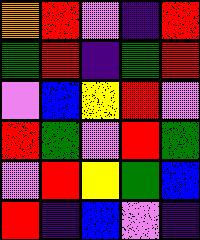[["orange", "red", "violet", "indigo", "red"], ["green", "red", "indigo", "green", "red"], ["violet", "blue", "yellow", "red", "violet"], ["red", "green", "violet", "red", "green"], ["violet", "red", "yellow", "green", "blue"], ["red", "indigo", "blue", "violet", "indigo"]]